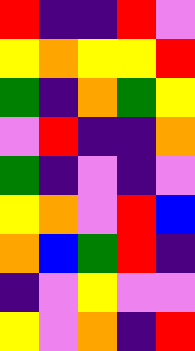[["red", "indigo", "indigo", "red", "violet"], ["yellow", "orange", "yellow", "yellow", "red"], ["green", "indigo", "orange", "green", "yellow"], ["violet", "red", "indigo", "indigo", "orange"], ["green", "indigo", "violet", "indigo", "violet"], ["yellow", "orange", "violet", "red", "blue"], ["orange", "blue", "green", "red", "indigo"], ["indigo", "violet", "yellow", "violet", "violet"], ["yellow", "violet", "orange", "indigo", "red"]]